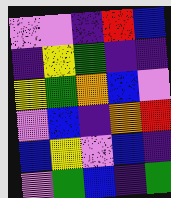[["violet", "violet", "indigo", "red", "blue"], ["indigo", "yellow", "green", "indigo", "indigo"], ["yellow", "green", "orange", "blue", "violet"], ["violet", "blue", "indigo", "orange", "red"], ["blue", "yellow", "violet", "blue", "indigo"], ["violet", "green", "blue", "indigo", "green"]]